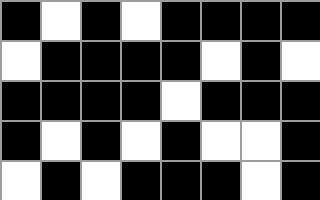[["black", "white", "black", "white", "black", "black", "black", "black"], ["white", "black", "black", "black", "black", "white", "black", "white"], ["black", "black", "black", "black", "white", "black", "black", "black"], ["black", "white", "black", "white", "black", "white", "white", "black"], ["white", "black", "white", "black", "black", "black", "white", "black"]]